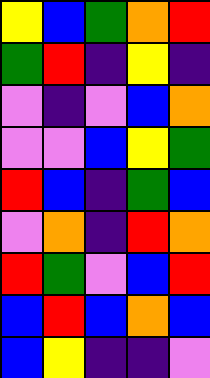[["yellow", "blue", "green", "orange", "red"], ["green", "red", "indigo", "yellow", "indigo"], ["violet", "indigo", "violet", "blue", "orange"], ["violet", "violet", "blue", "yellow", "green"], ["red", "blue", "indigo", "green", "blue"], ["violet", "orange", "indigo", "red", "orange"], ["red", "green", "violet", "blue", "red"], ["blue", "red", "blue", "orange", "blue"], ["blue", "yellow", "indigo", "indigo", "violet"]]